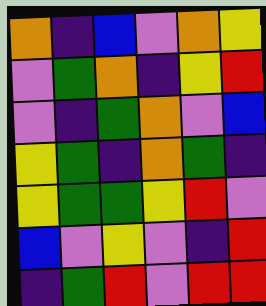[["orange", "indigo", "blue", "violet", "orange", "yellow"], ["violet", "green", "orange", "indigo", "yellow", "red"], ["violet", "indigo", "green", "orange", "violet", "blue"], ["yellow", "green", "indigo", "orange", "green", "indigo"], ["yellow", "green", "green", "yellow", "red", "violet"], ["blue", "violet", "yellow", "violet", "indigo", "red"], ["indigo", "green", "red", "violet", "red", "red"]]